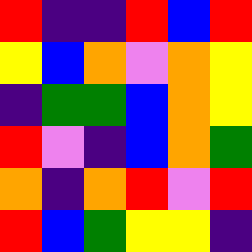[["red", "indigo", "indigo", "red", "blue", "red"], ["yellow", "blue", "orange", "violet", "orange", "yellow"], ["indigo", "green", "green", "blue", "orange", "yellow"], ["red", "violet", "indigo", "blue", "orange", "green"], ["orange", "indigo", "orange", "red", "violet", "red"], ["red", "blue", "green", "yellow", "yellow", "indigo"]]